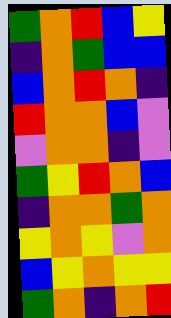[["green", "orange", "red", "blue", "yellow"], ["indigo", "orange", "green", "blue", "blue"], ["blue", "orange", "red", "orange", "indigo"], ["red", "orange", "orange", "blue", "violet"], ["violet", "orange", "orange", "indigo", "violet"], ["green", "yellow", "red", "orange", "blue"], ["indigo", "orange", "orange", "green", "orange"], ["yellow", "orange", "yellow", "violet", "orange"], ["blue", "yellow", "orange", "yellow", "yellow"], ["green", "orange", "indigo", "orange", "red"]]